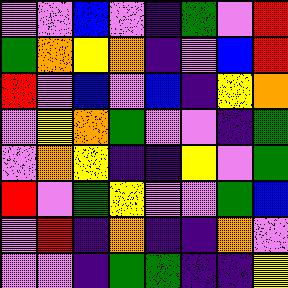[["violet", "violet", "blue", "violet", "indigo", "green", "violet", "red"], ["green", "orange", "yellow", "orange", "indigo", "violet", "blue", "red"], ["red", "violet", "blue", "violet", "blue", "indigo", "yellow", "orange"], ["violet", "yellow", "orange", "green", "violet", "violet", "indigo", "green"], ["violet", "orange", "yellow", "indigo", "indigo", "yellow", "violet", "green"], ["red", "violet", "green", "yellow", "violet", "violet", "green", "blue"], ["violet", "red", "indigo", "orange", "indigo", "indigo", "orange", "violet"], ["violet", "violet", "indigo", "green", "green", "indigo", "indigo", "yellow"]]